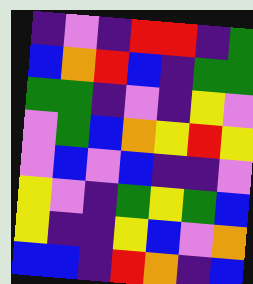[["indigo", "violet", "indigo", "red", "red", "indigo", "green"], ["blue", "orange", "red", "blue", "indigo", "green", "green"], ["green", "green", "indigo", "violet", "indigo", "yellow", "violet"], ["violet", "green", "blue", "orange", "yellow", "red", "yellow"], ["violet", "blue", "violet", "blue", "indigo", "indigo", "violet"], ["yellow", "violet", "indigo", "green", "yellow", "green", "blue"], ["yellow", "indigo", "indigo", "yellow", "blue", "violet", "orange"], ["blue", "blue", "indigo", "red", "orange", "indigo", "blue"]]